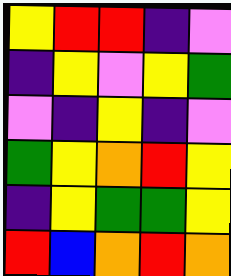[["yellow", "red", "red", "indigo", "violet"], ["indigo", "yellow", "violet", "yellow", "green"], ["violet", "indigo", "yellow", "indigo", "violet"], ["green", "yellow", "orange", "red", "yellow"], ["indigo", "yellow", "green", "green", "yellow"], ["red", "blue", "orange", "red", "orange"]]